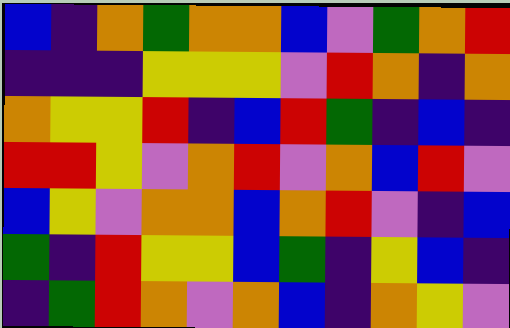[["blue", "indigo", "orange", "green", "orange", "orange", "blue", "violet", "green", "orange", "red"], ["indigo", "indigo", "indigo", "yellow", "yellow", "yellow", "violet", "red", "orange", "indigo", "orange"], ["orange", "yellow", "yellow", "red", "indigo", "blue", "red", "green", "indigo", "blue", "indigo"], ["red", "red", "yellow", "violet", "orange", "red", "violet", "orange", "blue", "red", "violet"], ["blue", "yellow", "violet", "orange", "orange", "blue", "orange", "red", "violet", "indigo", "blue"], ["green", "indigo", "red", "yellow", "yellow", "blue", "green", "indigo", "yellow", "blue", "indigo"], ["indigo", "green", "red", "orange", "violet", "orange", "blue", "indigo", "orange", "yellow", "violet"]]